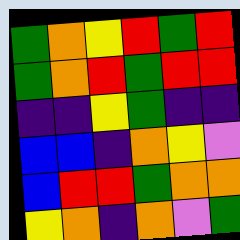[["green", "orange", "yellow", "red", "green", "red"], ["green", "orange", "red", "green", "red", "red"], ["indigo", "indigo", "yellow", "green", "indigo", "indigo"], ["blue", "blue", "indigo", "orange", "yellow", "violet"], ["blue", "red", "red", "green", "orange", "orange"], ["yellow", "orange", "indigo", "orange", "violet", "green"]]